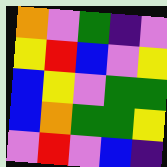[["orange", "violet", "green", "indigo", "violet"], ["yellow", "red", "blue", "violet", "yellow"], ["blue", "yellow", "violet", "green", "green"], ["blue", "orange", "green", "green", "yellow"], ["violet", "red", "violet", "blue", "indigo"]]